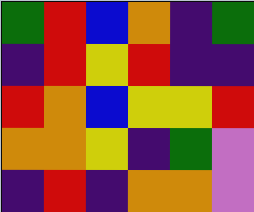[["green", "red", "blue", "orange", "indigo", "green"], ["indigo", "red", "yellow", "red", "indigo", "indigo"], ["red", "orange", "blue", "yellow", "yellow", "red"], ["orange", "orange", "yellow", "indigo", "green", "violet"], ["indigo", "red", "indigo", "orange", "orange", "violet"]]